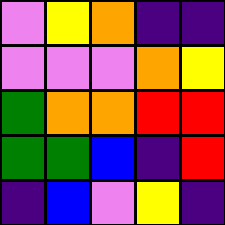[["violet", "yellow", "orange", "indigo", "indigo"], ["violet", "violet", "violet", "orange", "yellow"], ["green", "orange", "orange", "red", "red"], ["green", "green", "blue", "indigo", "red"], ["indigo", "blue", "violet", "yellow", "indigo"]]